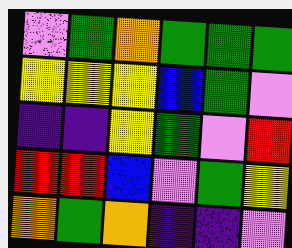[["violet", "green", "orange", "green", "green", "green"], ["yellow", "yellow", "yellow", "blue", "green", "violet"], ["indigo", "indigo", "yellow", "green", "violet", "red"], ["red", "red", "blue", "violet", "green", "yellow"], ["orange", "green", "orange", "indigo", "indigo", "violet"]]